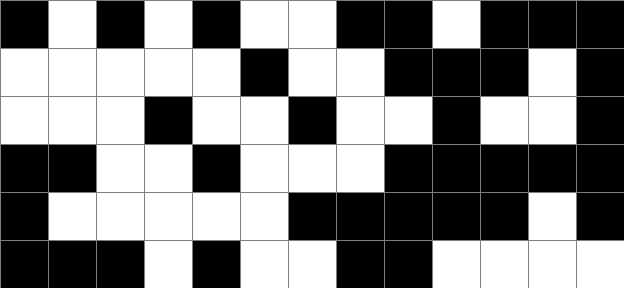[["black", "white", "black", "white", "black", "white", "white", "black", "black", "white", "black", "black", "black"], ["white", "white", "white", "white", "white", "black", "white", "white", "black", "black", "black", "white", "black"], ["white", "white", "white", "black", "white", "white", "black", "white", "white", "black", "white", "white", "black"], ["black", "black", "white", "white", "black", "white", "white", "white", "black", "black", "black", "black", "black"], ["black", "white", "white", "white", "white", "white", "black", "black", "black", "black", "black", "white", "black"], ["black", "black", "black", "white", "black", "white", "white", "black", "black", "white", "white", "white", "white"]]